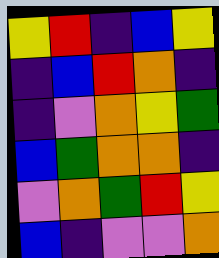[["yellow", "red", "indigo", "blue", "yellow"], ["indigo", "blue", "red", "orange", "indigo"], ["indigo", "violet", "orange", "yellow", "green"], ["blue", "green", "orange", "orange", "indigo"], ["violet", "orange", "green", "red", "yellow"], ["blue", "indigo", "violet", "violet", "orange"]]